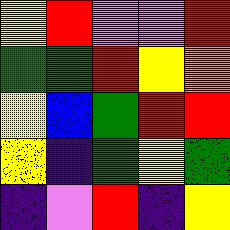[["yellow", "red", "violet", "violet", "red"], ["green", "green", "red", "yellow", "orange"], ["yellow", "blue", "green", "red", "red"], ["yellow", "indigo", "green", "yellow", "green"], ["indigo", "violet", "red", "indigo", "yellow"]]